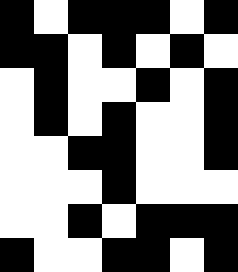[["black", "white", "black", "black", "black", "white", "black"], ["black", "black", "white", "black", "white", "black", "white"], ["white", "black", "white", "white", "black", "white", "black"], ["white", "black", "white", "black", "white", "white", "black"], ["white", "white", "black", "black", "white", "white", "black"], ["white", "white", "white", "black", "white", "white", "white"], ["white", "white", "black", "white", "black", "black", "black"], ["black", "white", "white", "black", "black", "white", "black"]]